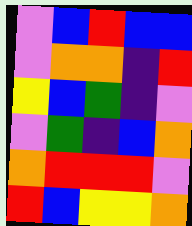[["violet", "blue", "red", "blue", "blue"], ["violet", "orange", "orange", "indigo", "red"], ["yellow", "blue", "green", "indigo", "violet"], ["violet", "green", "indigo", "blue", "orange"], ["orange", "red", "red", "red", "violet"], ["red", "blue", "yellow", "yellow", "orange"]]